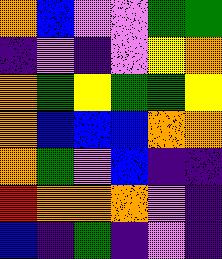[["orange", "blue", "violet", "violet", "green", "green"], ["indigo", "violet", "indigo", "violet", "yellow", "orange"], ["orange", "green", "yellow", "green", "green", "yellow"], ["orange", "blue", "blue", "blue", "orange", "orange"], ["orange", "green", "violet", "blue", "indigo", "indigo"], ["red", "orange", "orange", "orange", "violet", "indigo"], ["blue", "indigo", "green", "indigo", "violet", "indigo"]]